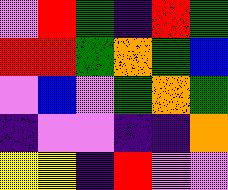[["violet", "red", "green", "indigo", "red", "green"], ["red", "red", "green", "orange", "green", "blue"], ["violet", "blue", "violet", "green", "orange", "green"], ["indigo", "violet", "violet", "indigo", "indigo", "orange"], ["yellow", "yellow", "indigo", "red", "violet", "violet"]]